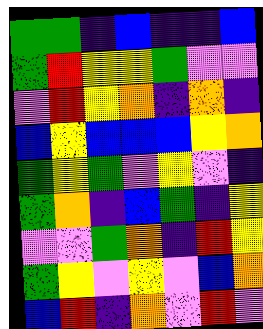[["green", "green", "indigo", "blue", "indigo", "indigo", "blue"], ["green", "red", "yellow", "yellow", "green", "violet", "violet"], ["violet", "red", "yellow", "orange", "indigo", "orange", "indigo"], ["blue", "yellow", "blue", "blue", "blue", "yellow", "orange"], ["green", "yellow", "green", "violet", "yellow", "violet", "indigo"], ["green", "orange", "indigo", "blue", "green", "indigo", "yellow"], ["violet", "violet", "green", "orange", "indigo", "red", "yellow"], ["green", "yellow", "violet", "yellow", "violet", "blue", "orange"], ["blue", "red", "indigo", "orange", "violet", "red", "violet"]]